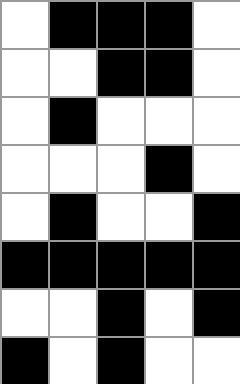[["white", "black", "black", "black", "white"], ["white", "white", "black", "black", "white"], ["white", "black", "white", "white", "white"], ["white", "white", "white", "black", "white"], ["white", "black", "white", "white", "black"], ["black", "black", "black", "black", "black"], ["white", "white", "black", "white", "black"], ["black", "white", "black", "white", "white"]]